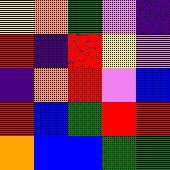[["yellow", "orange", "green", "violet", "indigo"], ["red", "indigo", "red", "yellow", "violet"], ["indigo", "orange", "red", "violet", "blue"], ["red", "blue", "green", "red", "red"], ["orange", "blue", "blue", "green", "green"]]